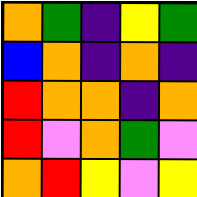[["orange", "green", "indigo", "yellow", "green"], ["blue", "orange", "indigo", "orange", "indigo"], ["red", "orange", "orange", "indigo", "orange"], ["red", "violet", "orange", "green", "violet"], ["orange", "red", "yellow", "violet", "yellow"]]